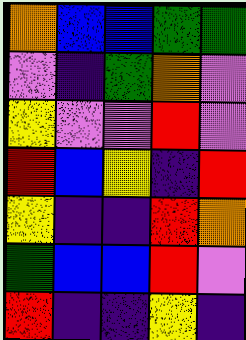[["orange", "blue", "blue", "green", "green"], ["violet", "indigo", "green", "orange", "violet"], ["yellow", "violet", "violet", "red", "violet"], ["red", "blue", "yellow", "indigo", "red"], ["yellow", "indigo", "indigo", "red", "orange"], ["green", "blue", "blue", "red", "violet"], ["red", "indigo", "indigo", "yellow", "indigo"]]